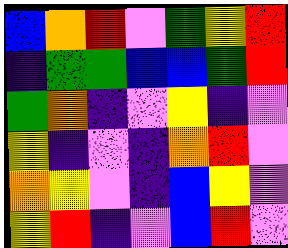[["blue", "orange", "red", "violet", "green", "yellow", "red"], ["indigo", "green", "green", "blue", "blue", "green", "red"], ["green", "orange", "indigo", "violet", "yellow", "indigo", "violet"], ["yellow", "indigo", "violet", "indigo", "orange", "red", "violet"], ["orange", "yellow", "violet", "indigo", "blue", "yellow", "violet"], ["yellow", "red", "indigo", "violet", "blue", "red", "violet"]]